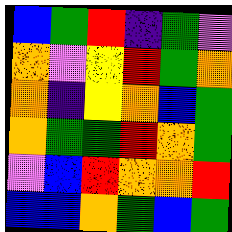[["blue", "green", "red", "indigo", "green", "violet"], ["orange", "violet", "yellow", "red", "green", "orange"], ["orange", "indigo", "yellow", "orange", "blue", "green"], ["orange", "green", "green", "red", "orange", "green"], ["violet", "blue", "red", "orange", "orange", "red"], ["blue", "blue", "orange", "green", "blue", "green"]]